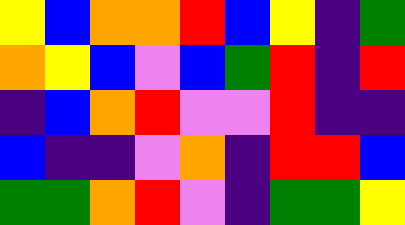[["yellow", "blue", "orange", "orange", "red", "blue", "yellow", "indigo", "green"], ["orange", "yellow", "blue", "violet", "blue", "green", "red", "indigo", "red"], ["indigo", "blue", "orange", "red", "violet", "violet", "red", "indigo", "indigo"], ["blue", "indigo", "indigo", "violet", "orange", "indigo", "red", "red", "blue"], ["green", "green", "orange", "red", "violet", "indigo", "green", "green", "yellow"]]